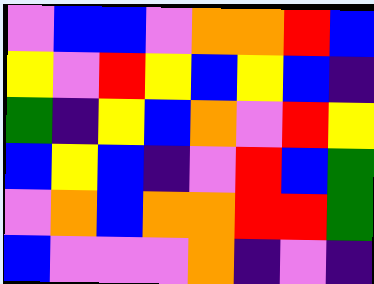[["violet", "blue", "blue", "violet", "orange", "orange", "red", "blue"], ["yellow", "violet", "red", "yellow", "blue", "yellow", "blue", "indigo"], ["green", "indigo", "yellow", "blue", "orange", "violet", "red", "yellow"], ["blue", "yellow", "blue", "indigo", "violet", "red", "blue", "green"], ["violet", "orange", "blue", "orange", "orange", "red", "red", "green"], ["blue", "violet", "violet", "violet", "orange", "indigo", "violet", "indigo"]]